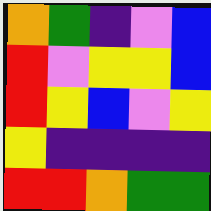[["orange", "green", "indigo", "violet", "blue"], ["red", "violet", "yellow", "yellow", "blue"], ["red", "yellow", "blue", "violet", "yellow"], ["yellow", "indigo", "indigo", "indigo", "indigo"], ["red", "red", "orange", "green", "green"]]